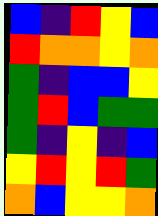[["blue", "indigo", "red", "yellow", "blue"], ["red", "orange", "orange", "yellow", "orange"], ["green", "indigo", "blue", "blue", "yellow"], ["green", "red", "blue", "green", "green"], ["green", "indigo", "yellow", "indigo", "blue"], ["yellow", "red", "yellow", "red", "green"], ["orange", "blue", "yellow", "yellow", "orange"]]